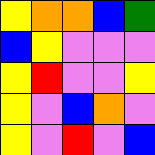[["yellow", "orange", "orange", "blue", "green"], ["blue", "yellow", "violet", "violet", "violet"], ["yellow", "red", "violet", "violet", "yellow"], ["yellow", "violet", "blue", "orange", "violet"], ["yellow", "violet", "red", "violet", "blue"]]